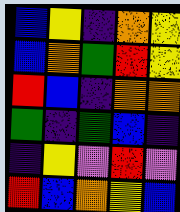[["blue", "yellow", "indigo", "orange", "yellow"], ["blue", "orange", "green", "red", "yellow"], ["red", "blue", "indigo", "orange", "orange"], ["green", "indigo", "green", "blue", "indigo"], ["indigo", "yellow", "violet", "red", "violet"], ["red", "blue", "orange", "yellow", "blue"]]